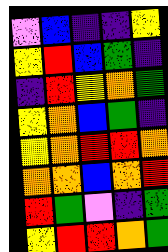[["violet", "blue", "indigo", "indigo", "yellow"], ["yellow", "red", "blue", "green", "indigo"], ["indigo", "red", "yellow", "orange", "green"], ["yellow", "orange", "blue", "green", "indigo"], ["yellow", "orange", "red", "red", "orange"], ["orange", "orange", "blue", "orange", "red"], ["red", "green", "violet", "indigo", "green"], ["yellow", "red", "red", "orange", "green"]]